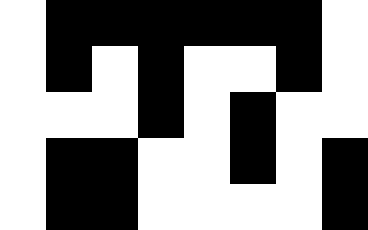[["white", "black", "black", "black", "black", "black", "black", "white"], ["white", "black", "white", "black", "white", "white", "black", "white"], ["white", "white", "white", "black", "white", "black", "white", "white"], ["white", "black", "black", "white", "white", "black", "white", "black"], ["white", "black", "black", "white", "white", "white", "white", "black"]]